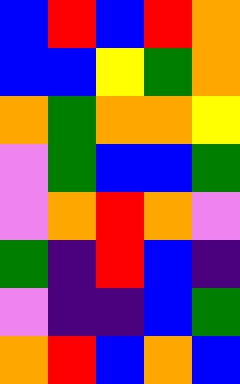[["blue", "red", "blue", "red", "orange"], ["blue", "blue", "yellow", "green", "orange"], ["orange", "green", "orange", "orange", "yellow"], ["violet", "green", "blue", "blue", "green"], ["violet", "orange", "red", "orange", "violet"], ["green", "indigo", "red", "blue", "indigo"], ["violet", "indigo", "indigo", "blue", "green"], ["orange", "red", "blue", "orange", "blue"]]